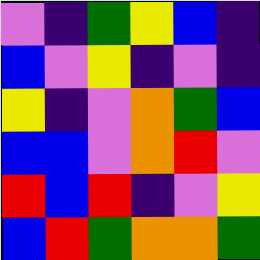[["violet", "indigo", "green", "yellow", "blue", "indigo"], ["blue", "violet", "yellow", "indigo", "violet", "indigo"], ["yellow", "indigo", "violet", "orange", "green", "blue"], ["blue", "blue", "violet", "orange", "red", "violet"], ["red", "blue", "red", "indigo", "violet", "yellow"], ["blue", "red", "green", "orange", "orange", "green"]]